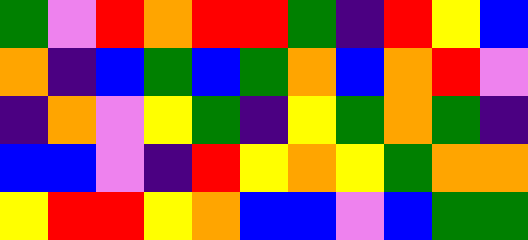[["green", "violet", "red", "orange", "red", "red", "green", "indigo", "red", "yellow", "blue"], ["orange", "indigo", "blue", "green", "blue", "green", "orange", "blue", "orange", "red", "violet"], ["indigo", "orange", "violet", "yellow", "green", "indigo", "yellow", "green", "orange", "green", "indigo"], ["blue", "blue", "violet", "indigo", "red", "yellow", "orange", "yellow", "green", "orange", "orange"], ["yellow", "red", "red", "yellow", "orange", "blue", "blue", "violet", "blue", "green", "green"]]